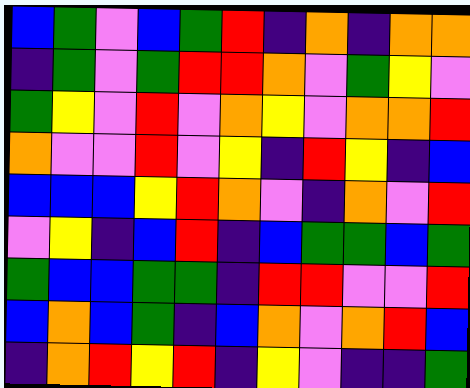[["blue", "green", "violet", "blue", "green", "red", "indigo", "orange", "indigo", "orange", "orange"], ["indigo", "green", "violet", "green", "red", "red", "orange", "violet", "green", "yellow", "violet"], ["green", "yellow", "violet", "red", "violet", "orange", "yellow", "violet", "orange", "orange", "red"], ["orange", "violet", "violet", "red", "violet", "yellow", "indigo", "red", "yellow", "indigo", "blue"], ["blue", "blue", "blue", "yellow", "red", "orange", "violet", "indigo", "orange", "violet", "red"], ["violet", "yellow", "indigo", "blue", "red", "indigo", "blue", "green", "green", "blue", "green"], ["green", "blue", "blue", "green", "green", "indigo", "red", "red", "violet", "violet", "red"], ["blue", "orange", "blue", "green", "indigo", "blue", "orange", "violet", "orange", "red", "blue"], ["indigo", "orange", "red", "yellow", "red", "indigo", "yellow", "violet", "indigo", "indigo", "green"]]